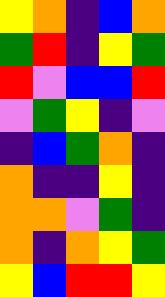[["yellow", "orange", "indigo", "blue", "orange"], ["green", "red", "indigo", "yellow", "green"], ["red", "violet", "blue", "blue", "red"], ["violet", "green", "yellow", "indigo", "violet"], ["indigo", "blue", "green", "orange", "indigo"], ["orange", "indigo", "indigo", "yellow", "indigo"], ["orange", "orange", "violet", "green", "indigo"], ["orange", "indigo", "orange", "yellow", "green"], ["yellow", "blue", "red", "red", "yellow"]]